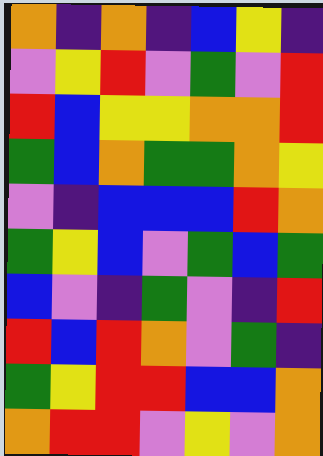[["orange", "indigo", "orange", "indigo", "blue", "yellow", "indigo"], ["violet", "yellow", "red", "violet", "green", "violet", "red"], ["red", "blue", "yellow", "yellow", "orange", "orange", "red"], ["green", "blue", "orange", "green", "green", "orange", "yellow"], ["violet", "indigo", "blue", "blue", "blue", "red", "orange"], ["green", "yellow", "blue", "violet", "green", "blue", "green"], ["blue", "violet", "indigo", "green", "violet", "indigo", "red"], ["red", "blue", "red", "orange", "violet", "green", "indigo"], ["green", "yellow", "red", "red", "blue", "blue", "orange"], ["orange", "red", "red", "violet", "yellow", "violet", "orange"]]